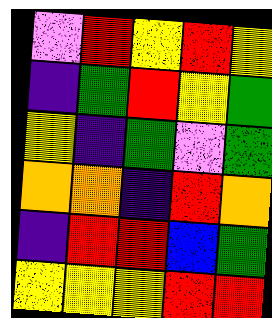[["violet", "red", "yellow", "red", "yellow"], ["indigo", "green", "red", "yellow", "green"], ["yellow", "indigo", "green", "violet", "green"], ["orange", "orange", "indigo", "red", "orange"], ["indigo", "red", "red", "blue", "green"], ["yellow", "yellow", "yellow", "red", "red"]]